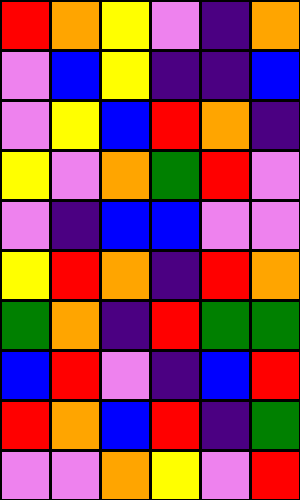[["red", "orange", "yellow", "violet", "indigo", "orange"], ["violet", "blue", "yellow", "indigo", "indigo", "blue"], ["violet", "yellow", "blue", "red", "orange", "indigo"], ["yellow", "violet", "orange", "green", "red", "violet"], ["violet", "indigo", "blue", "blue", "violet", "violet"], ["yellow", "red", "orange", "indigo", "red", "orange"], ["green", "orange", "indigo", "red", "green", "green"], ["blue", "red", "violet", "indigo", "blue", "red"], ["red", "orange", "blue", "red", "indigo", "green"], ["violet", "violet", "orange", "yellow", "violet", "red"]]